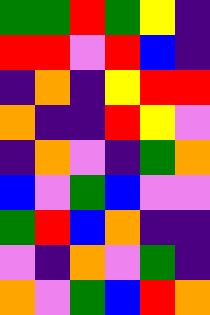[["green", "green", "red", "green", "yellow", "indigo"], ["red", "red", "violet", "red", "blue", "indigo"], ["indigo", "orange", "indigo", "yellow", "red", "red"], ["orange", "indigo", "indigo", "red", "yellow", "violet"], ["indigo", "orange", "violet", "indigo", "green", "orange"], ["blue", "violet", "green", "blue", "violet", "violet"], ["green", "red", "blue", "orange", "indigo", "indigo"], ["violet", "indigo", "orange", "violet", "green", "indigo"], ["orange", "violet", "green", "blue", "red", "orange"]]